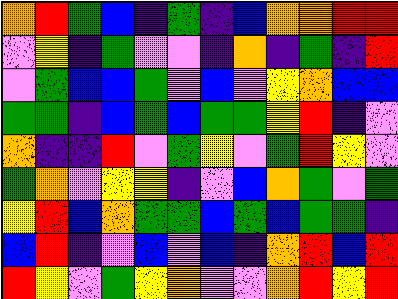[["orange", "red", "green", "blue", "indigo", "green", "indigo", "blue", "orange", "orange", "red", "red"], ["violet", "yellow", "indigo", "green", "violet", "violet", "indigo", "orange", "indigo", "green", "indigo", "red"], ["violet", "green", "blue", "blue", "green", "violet", "blue", "violet", "yellow", "orange", "blue", "blue"], ["green", "green", "indigo", "blue", "green", "blue", "green", "green", "yellow", "red", "indigo", "violet"], ["orange", "indigo", "indigo", "red", "violet", "green", "yellow", "violet", "green", "red", "yellow", "violet"], ["green", "orange", "violet", "yellow", "yellow", "indigo", "violet", "blue", "orange", "green", "violet", "green"], ["yellow", "red", "blue", "orange", "green", "green", "blue", "green", "blue", "green", "green", "indigo"], ["blue", "red", "indigo", "violet", "blue", "violet", "blue", "indigo", "orange", "red", "blue", "red"], ["red", "yellow", "violet", "green", "yellow", "orange", "violet", "violet", "orange", "red", "yellow", "red"]]